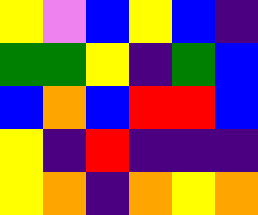[["yellow", "violet", "blue", "yellow", "blue", "indigo"], ["green", "green", "yellow", "indigo", "green", "blue"], ["blue", "orange", "blue", "red", "red", "blue"], ["yellow", "indigo", "red", "indigo", "indigo", "indigo"], ["yellow", "orange", "indigo", "orange", "yellow", "orange"]]